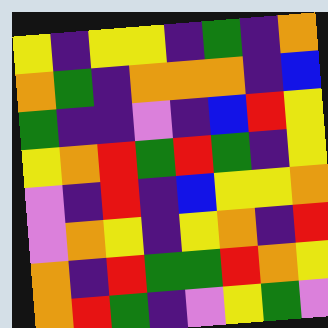[["yellow", "indigo", "yellow", "yellow", "indigo", "green", "indigo", "orange"], ["orange", "green", "indigo", "orange", "orange", "orange", "indigo", "blue"], ["green", "indigo", "indigo", "violet", "indigo", "blue", "red", "yellow"], ["yellow", "orange", "red", "green", "red", "green", "indigo", "yellow"], ["violet", "indigo", "red", "indigo", "blue", "yellow", "yellow", "orange"], ["violet", "orange", "yellow", "indigo", "yellow", "orange", "indigo", "red"], ["orange", "indigo", "red", "green", "green", "red", "orange", "yellow"], ["orange", "red", "green", "indigo", "violet", "yellow", "green", "violet"]]